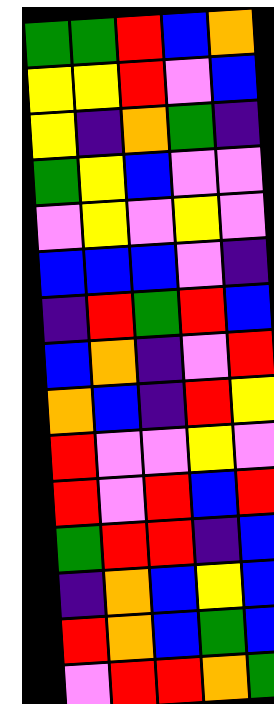[["green", "green", "red", "blue", "orange"], ["yellow", "yellow", "red", "violet", "blue"], ["yellow", "indigo", "orange", "green", "indigo"], ["green", "yellow", "blue", "violet", "violet"], ["violet", "yellow", "violet", "yellow", "violet"], ["blue", "blue", "blue", "violet", "indigo"], ["indigo", "red", "green", "red", "blue"], ["blue", "orange", "indigo", "violet", "red"], ["orange", "blue", "indigo", "red", "yellow"], ["red", "violet", "violet", "yellow", "violet"], ["red", "violet", "red", "blue", "red"], ["green", "red", "red", "indigo", "blue"], ["indigo", "orange", "blue", "yellow", "blue"], ["red", "orange", "blue", "green", "blue"], ["violet", "red", "red", "orange", "green"]]